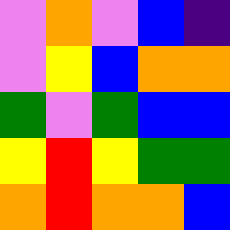[["violet", "orange", "violet", "blue", "indigo"], ["violet", "yellow", "blue", "orange", "orange"], ["green", "violet", "green", "blue", "blue"], ["yellow", "red", "yellow", "green", "green"], ["orange", "red", "orange", "orange", "blue"]]